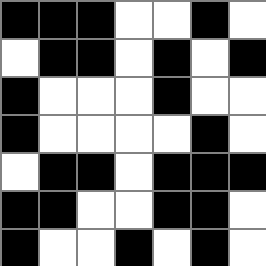[["black", "black", "black", "white", "white", "black", "white"], ["white", "black", "black", "white", "black", "white", "black"], ["black", "white", "white", "white", "black", "white", "white"], ["black", "white", "white", "white", "white", "black", "white"], ["white", "black", "black", "white", "black", "black", "black"], ["black", "black", "white", "white", "black", "black", "white"], ["black", "white", "white", "black", "white", "black", "white"]]